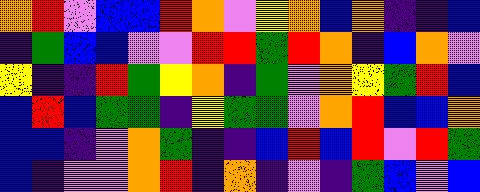[["orange", "red", "violet", "blue", "blue", "red", "orange", "violet", "yellow", "orange", "blue", "orange", "indigo", "indigo", "blue"], ["indigo", "green", "blue", "blue", "violet", "violet", "red", "red", "green", "red", "orange", "indigo", "blue", "orange", "violet"], ["yellow", "indigo", "indigo", "red", "green", "yellow", "orange", "indigo", "green", "violet", "orange", "yellow", "green", "red", "blue"], ["blue", "red", "blue", "green", "green", "indigo", "yellow", "green", "green", "violet", "orange", "red", "blue", "blue", "orange"], ["blue", "blue", "indigo", "violet", "orange", "green", "indigo", "indigo", "blue", "red", "blue", "red", "violet", "red", "green"], ["blue", "indigo", "violet", "violet", "orange", "red", "indigo", "orange", "indigo", "violet", "indigo", "green", "blue", "violet", "blue"]]